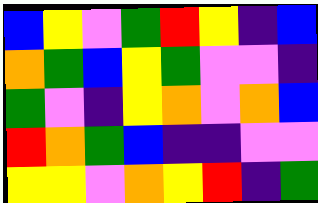[["blue", "yellow", "violet", "green", "red", "yellow", "indigo", "blue"], ["orange", "green", "blue", "yellow", "green", "violet", "violet", "indigo"], ["green", "violet", "indigo", "yellow", "orange", "violet", "orange", "blue"], ["red", "orange", "green", "blue", "indigo", "indigo", "violet", "violet"], ["yellow", "yellow", "violet", "orange", "yellow", "red", "indigo", "green"]]